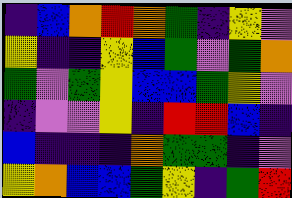[["indigo", "blue", "orange", "red", "orange", "green", "indigo", "yellow", "violet"], ["yellow", "indigo", "indigo", "yellow", "blue", "green", "violet", "green", "orange"], ["green", "violet", "green", "yellow", "blue", "blue", "green", "yellow", "violet"], ["indigo", "violet", "violet", "yellow", "indigo", "red", "red", "blue", "indigo"], ["blue", "indigo", "indigo", "indigo", "orange", "green", "green", "indigo", "violet"], ["yellow", "orange", "blue", "blue", "green", "yellow", "indigo", "green", "red"]]